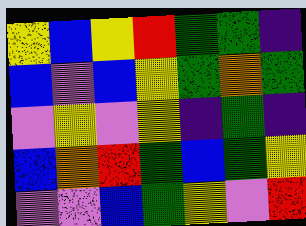[["yellow", "blue", "yellow", "red", "green", "green", "indigo"], ["blue", "violet", "blue", "yellow", "green", "orange", "green"], ["violet", "yellow", "violet", "yellow", "indigo", "green", "indigo"], ["blue", "orange", "red", "green", "blue", "green", "yellow"], ["violet", "violet", "blue", "green", "yellow", "violet", "red"]]